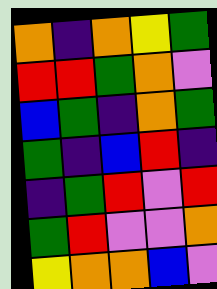[["orange", "indigo", "orange", "yellow", "green"], ["red", "red", "green", "orange", "violet"], ["blue", "green", "indigo", "orange", "green"], ["green", "indigo", "blue", "red", "indigo"], ["indigo", "green", "red", "violet", "red"], ["green", "red", "violet", "violet", "orange"], ["yellow", "orange", "orange", "blue", "violet"]]